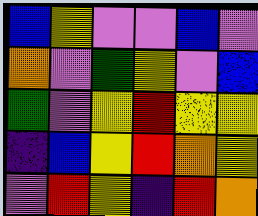[["blue", "yellow", "violet", "violet", "blue", "violet"], ["orange", "violet", "green", "yellow", "violet", "blue"], ["green", "violet", "yellow", "red", "yellow", "yellow"], ["indigo", "blue", "yellow", "red", "orange", "yellow"], ["violet", "red", "yellow", "indigo", "red", "orange"]]